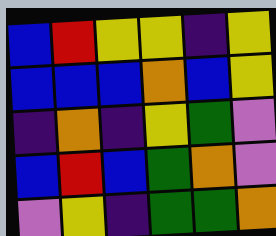[["blue", "red", "yellow", "yellow", "indigo", "yellow"], ["blue", "blue", "blue", "orange", "blue", "yellow"], ["indigo", "orange", "indigo", "yellow", "green", "violet"], ["blue", "red", "blue", "green", "orange", "violet"], ["violet", "yellow", "indigo", "green", "green", "orange"]]